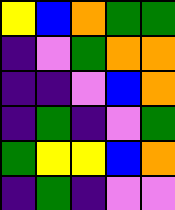[["yellow", "blue", "orange", "green", "green"], ["indigo", "violet", "green", "orange", "orange"], ["indigo", "indigo", "violet", "blue", "orange"], ["indigo", "green", "indigo", "violet", "green"], ["green", "yellow", "yellow", "blue", "orange"], ["indigo", "green", "indigo", "violet", "violet"]]